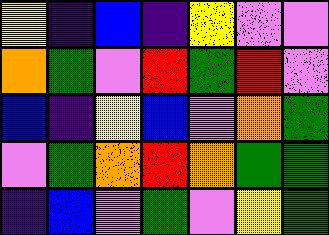[["yellow", "indigo", "blue", "indigo", "yellow", "violet", "violet"], ["orange", "green", "violet", "red", "green", "red", "violet"], ["blue", "indigo", "yellow", "blue", "violet", "orange", "green"], ["violet", "green", "orange", "red", "orange", "green", "green"], ["indigo", "blue", "violet", "green", "violet", "yellow", "green"]]